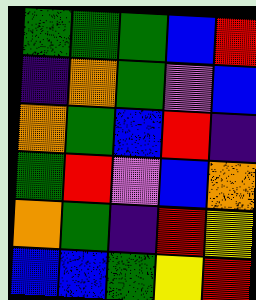[["green", "green", "green", "blue", "red"], ["indigo", "orange", "green", "violet", "blue"], ["orange", "green", "blue", "red", "indigo"], ["green", "red", "violet", "blue", "orange"], ["orange", "green", "indigo", "red", "yellow"], ["blue", "blue", "green", "yellow", "red"]]